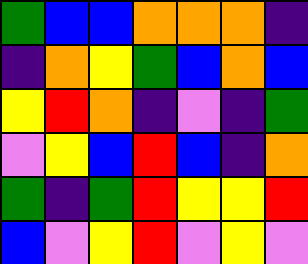[["green", "blue", "blue", "orange", "orange", "orange", "indigo"], ["indigo", "orange", "yellow", "green", "blue", "orange", "blue"], ["yellow", "red", "orange", "indigo", "violet", "indigo", "green"], ["violet", "yellow", "blue", "red", "blue", "indigo", "orange"], ["green", "indigo", "green", "red", "yellow", "yellow", "red"], ["blue", "violet", "yellow", "red", "violet", "yellow", "violet"]]